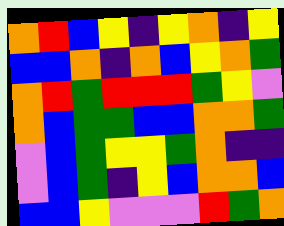[["orange", "red", "blue", "yellow", "indigo", "yellow", "orange", "indigo", "yellow"], ["blue", "blue", "orange", "indigo", "orange", "blue", "yellow", "orange", "green"], ["orange", "red", "green", "red", "red", "red", "green", "yellow", "violet"], ["orange", "blue", "green", "green", "blue", "blue", "orange", "orange", "green"], ["violet", "blue", "green", "yellow", "yellow", "green", "orange", "indigo", "indigo"], ["violet", "blue", "green", "indigo", "yellow", "blue", "orange", "orange", "blue"], ["blue", "blue", "yellow", "violet", "violet", "violet", "red", "green", "orange"]]